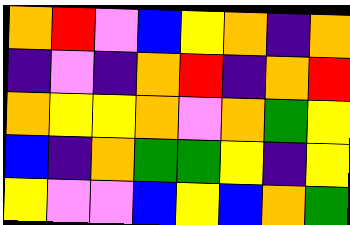[["orange", "red", "violet", "blue", "yellow", "orange", "indigo", "orange"], ["indigo", "violet", "indigo", "orange", "red", "indigo", "orange", "red"], ["orange", "yellow", "yellow", "orange", "violet", "orange", "green", "yellow"], ["blue", "indigo", "orange", "green", "green", "yellow", "indigo", "yellow"], ["yellow", "violet", "violet", "blue", "yellow", "blue", "orange", "green"]]